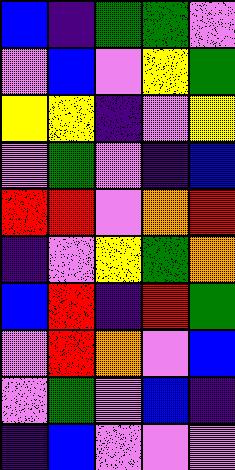[["blue", "indigo", "green", "green", "violet"], ["violet", "blue", "violet", "yellow", "green"], ["yellow", "yellow", "indigo", "violet", "yellow"], ["violet", "green", "violet", "indigo", "blue"], ["red", "red", "violet", "orange", "red"], ["indigo", "violet", "yellow", "green", "orange"], ["blue", "red", "indigo", "red", "green"], ["violet", "red", "orange", "violet", "blue"], ["violet", "green", "violet", "blue", "indigo"], ["indigo", "blue", "violet", "violet", "violet"]]